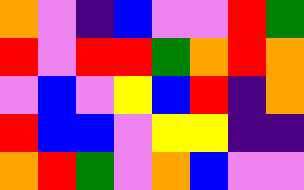[["orange", "violet", "indigo", "blue", "violet", "violet", "red", "green"], ["red", "violet", "red", "red", "green", "orange", "red", "orange"], ["violet", "blue", "violet", "yellow", "blue", "red", "indigo", "orange"], ["red", "blue", "blue", "violet", "yellow", "yellow", "indigo", "indigo"], ["orange", "red", "green", "violet", "orange", "blue", "violet", "violet"]]